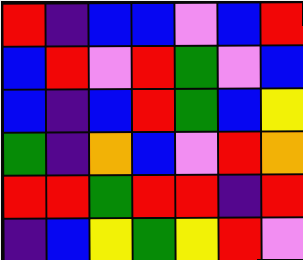[["red", "indigo", "blue", "blue", "violet", "blue", "red"], ["blue", "red", "violet", "red", "green", "violet", "blue"], ["blue", "indigo", "blue", "red", "green", "blue", "yellow"], ["green", "indigo", "orange", "blue", "violet", "red", "orange"], ["red", "red", "green", "red", "red", "indigo", "red"], ["indigo", "blue", "yellow", "green", "yellow", "red", "violet"]]